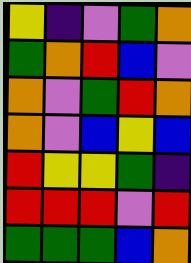[["yellow", "indigo", "violet", "green", "orange"], ["green", "orange", "red", "blue", "violet"], ["orange", "violet", "green", "red", "orange"], ["orange", "violet", "blue", "yellow", "blue"], ["red", "yellow", "yellow", "green", "indigo"], ["red", "red", "red", "violet", "red"], ["green", "green", "green", "blue", "orange"]]